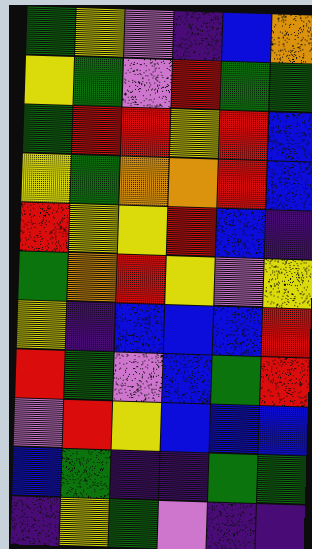[["green", "yellow", "violet", "indigo", "blue", "orange"], ["yellow", "green", "violet", "red", "green", "green"], ["green", "red", "red", "yellow", "red", "blue"], ["yellow", "green", "orange", "orange", "red", "blue"], ["red", "yellow", "yellow", "red", "blue", "indigo"], ["green", "orange", "red", "yellow", "violet", "yellow"], ["yellow", "indigo", "blue", "blue", "blue", "red"], ["red", "green", "violet", "blue", "green", "red"], ["violet", "red", "yellow", "blue", "blue", "blue"], ["blue", "green", "indigo", "indigo", "green", "green"], ["indigo", "yellow", "green", "violet", "indigo", "indigo"]]